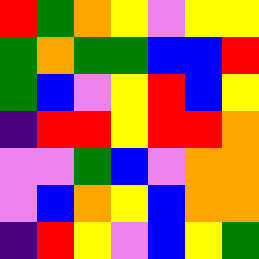[["red", "green", "orange", "yellow", "violet", "yellow", "yellow"], ["green", "orange", "green", "green", "blue", "blue", "red"], ["green", "blue", "violet", "yellow", "red", "blue", "yellow"], ["indigo", "red", "red", "yellow", "red", "red", "orange"], ["violet", "violet", "green", "blue", "violet", "orange", "orange"], ["violet", "blue", "orange", "yellow", "blue", "orange", "orange"], ["indigo", "red", "yellow", "violet", "blue", "yellow", "green"]]